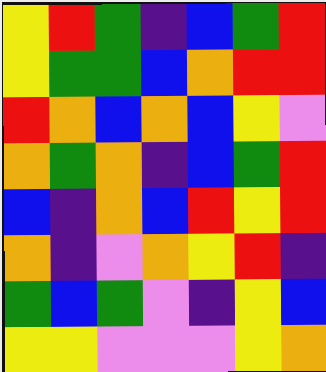[["yellow", "red", "green", "indigo", "blue", "green", "red"], ["yellow", "green", "green", "blue", "orange", "red", "red"], ["red", "orange", "blue", "orange", "blue", "yellow", "violet"], ["orange", "green", "orange", "indigo", "blue", "green", "red"], ["blue", "indigo", "orange", "blue", "red", "yellow", "red"], ["orange", "indigo", "violet", "orange", "yellow", "red", "indigo"], ["green", "blue", "green", "violet", "indigo", "yellow", "blue"], ["yellow", "yellow", "violet", "violet", "violet", "yellow", "orange"]]